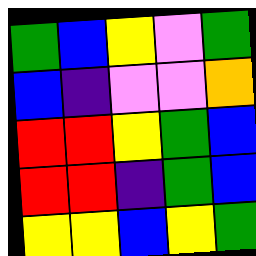[["green", "blue", "yellow", "violet", "green"], ["blue", "indigo", "violet", "violet", "orange"], ["red", "red", "yellow", "green", "blue"], ["red", "red", "indigo", "green", "blue"], ["yellow", "yellow", "blue", "yellow", "green"]]